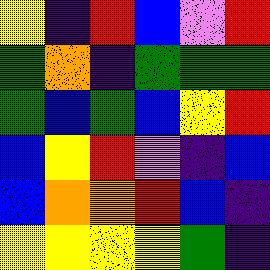[["yellow", "indigo", "red", "blue", "violet", "red"], ["green", "orange", "indigo", "green", "green", "green"], ["green", "blue", "green", "blue", "yellow", "red"], ["blue", "yellow", "red", "violet", "indigo", "blue"], ["blue", "orange", "orange", "red", "blue", "indigo"], ["yellow", "yellow", "yellow", "yellow", "green", "indigo"]]